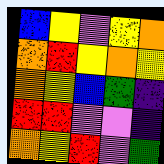[["blue", "yellow", "violet", "yellow", "orange"], ["orange", "red", "yellow", "orange", "yellow"], ["orange", "yellow", "blue", "green", "indigo"], ["red", "red", "violet", "violet", "indigo"], ["orange", "yellow", "red", "violet", "green"]]